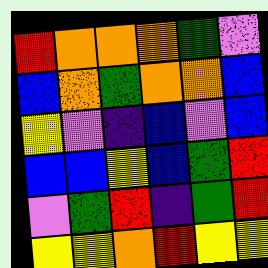[["red", "orange", "orange", "orange", "green", "violet"], ["blue", "orange", "green", "orange", "orange", "blue"], ["yellow", "violet", "indigo", "blue", "violet", "blue"], ["blue", "blue", "yellow", "blue", "green", "red"], ["violet", "green", "red", "indigo", "green", "red"], ["yellow", "yellow", "orange", "red", "yellow", "yellow"]]